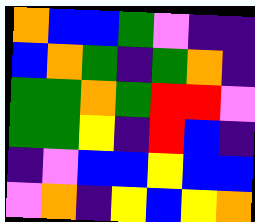[["orange", "blue", "blue", "green", "violet", "indigo", "indigo"], ["blue", "orange", "green", "indigo", "green", "orange", "indigo"], ["green", "green", "orange", "green", "red", "red", "violet"], ["green", "green", "yellow", "indigo", "red", "blue", "indigo"], ["indigo", "violet", "blue", "blue", "yellow", "blue", "blue"], ["violet", "orange", "indigo", "yellow", "blue", "yellow", "orange"]]